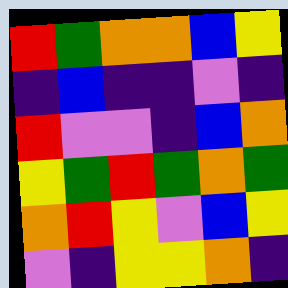[["red", "green", "orange", "orange", "blue", "yellow"], ["indigo", "blue", "indigo", "indigo", "violet", "indigo"], ["red", "violet", "violet", "indigo", "blue", "orange"], ["yellow", "green", "red", "green", "orange", "green"], ["orange", "red", "yellow", "violet", "blue", "yellow"], ["violet", "indigo", "yellow", "yellow", "orange", "indigo"]]